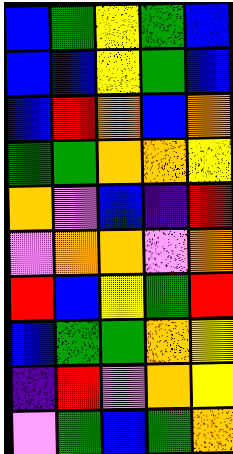[["blue", "green", "yellow", "green", "blue"], ["blue", "blue", "yellow", "green", "blue"], ["blue", "red", "orange", "blue", "orange"], ["green", "green", "orange", "orange", "yellow"], ["orange", "violet", "blue", "indigo", "red"], ["violet", "orange", "orange", "violet", "orange"], ["red", "blue", "yellow", "green", "red"], ["blue", "green", "green", "orange", "yellow"], ["indigo", "red", "violet", "orange", "yellow"], ["violet", "green", "blue", "green", "orange"]]